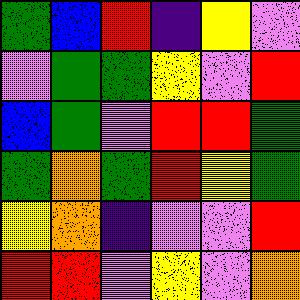[["green", "blue", "red", "indigo", "yellow", "violet"], ["violet", "green", "green", "yellow", "violet", "red"], ["blue", "green", "violet", "red", "red", "green"], ["green", "orange", "green", "red", "yellow", "green"], ["yellow", "orange", "indigo", "violet", "violet", "red"], ["red", "red", "violet", "yellow", "violet", "orange"]]